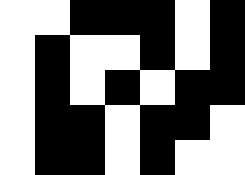[["white", "white", "black", "black", "black", "white", "black"], ["white", "black", "white", "white", "black", "white", "black"], ["white", "black", "white", "black", "white", "black", "black"], ["white", "black", "black", "white", "black", "black", "white"], ["white", "black", "black", "white", "black", "white", "white"]]